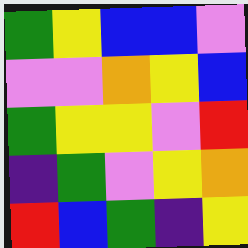[["green", "yellow", "blue", "blue", "violet"], ["violet", "violet", "orange", "yellow", "blue"], ["green", "yellow", "yellow", "violet", "red"], ["indigo", "green", "violet", "yellow", "orange"], ["red", "blue", "green", "indigo", "yellow"]]